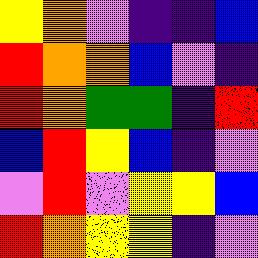[["yellow", "orange", "violet", "indigo", "indigo", "blue"], ["red", "orange", "orange", "blue", "violet", "indigo"], ["red", "orange", "green", "green", "indigo", "red"], ["blue", "red", "yellow", "blue", "indigo", "violet"], ["violet", "red", "violet", "yellow", "yellow", "blue"], ["red", "orange", "yellow", "yellow", "indigo", "violet"]]